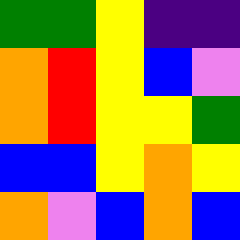[["green", "green", "yellow", "indigo", "indigo"], ["orange", "red", "yellow", "blue", "violet"], ["orange", "red", "yellow", "yellow", "green"], ["blue", "blue", "yellow", "orange", "yellow"], ["orange", "violet", "blue", "orange", "blue"]]